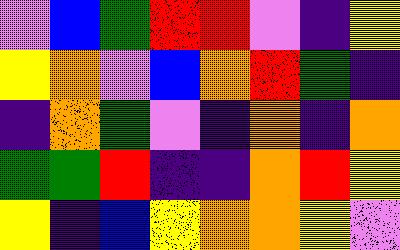[["violet", "blue", "green", "red", "red", "violet", "indigo", "yellow"], ["yellow", "orange", "violet", "blue", "orange", "red", "green", "indigo"], ["indigo", "orange", "green", "violet", "indigo", "orange", "indigo", "orange"], ["green", "green", "red", "indigo", "indigo", "orange", "red", "yellow"], ["yellow", "indigo", "blue", "yellow", "orange", "orange", "yellow", "violet"]]